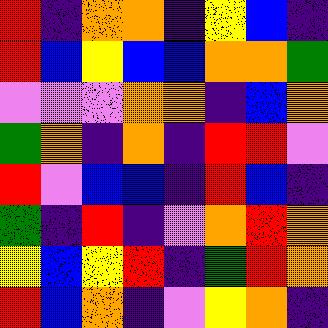[["red", "indigo", "orange", "orange", "indigo", "yellow", "blue", "indigo"], ["red", "blue", "yellow", "blue", "blue", "orange", "orange", "green"], ["violet", "violet", "violet", "orange", "orange", "indigo", "blue", "orange"], ["green", "orange", "indigo", "orange", "indigo", "red", "red", "violet"], ["red", "violet", "blue", "blue", "indigo", "red", "blue", "indigo"], ["green", "indigo", "red", "indigo", "violet", "orange", "red", "orange"], ["yellow", "blue", "yellow", "red", "indigo", "green", "red", "orange"], ["red", "blue", "orange", "indigo", "violet", "yellow", "orange", "indigo"]]